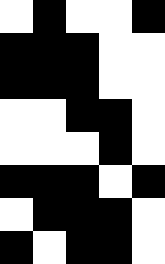[["white", "black", "white", "white", "black"], ["black", "black", "black", "white", "white"], ["black", "black", "black", "white", "white"], ["white", "white", "black", "black", "white"], ["white", "white", "white", "black", "white"], ["black", "black", "black", "white", "black"], ["white", "black", "black", "black", "white"], ["black", "white", "black", "black", "white"]]